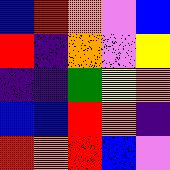[["blue", "red", "orange", "violet", "blue"], ["red", "indigo", "orange", "violet", "yellow"], ["indigo", "indigo", "green", "yellow", "orange"], ["blue", "blue", "red", "orange", "indigo"], ["red", "orange", "red", "blue", "violet"]]